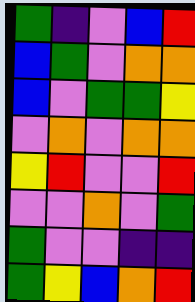[["green", "indigo", "violet", "blue", "red"], ["blue", "green", "violet", "orange", "orange"], ["blue", "violet", "green", "green", "yellow"], ["violet", "orange", "violet", "orange", "orange"], ["yellow", "red", "violet", "violet", "red"], ["violet", "violet", "orange", "violet", "green"], ["green", "violet", "violet", "indigo", "indigo"], ["green", "yellow", "blue", "orange", "red"]]